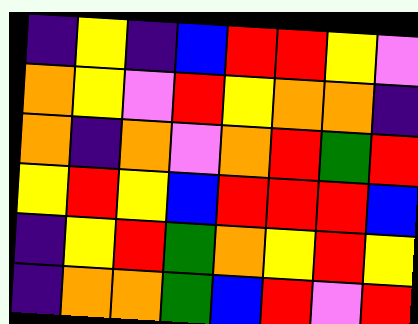[["indigo", "yellow", "indigo", "blue", "red", "red", "yellow", "violet"], ["orange", "yellow", "violet", "red", "yellow", "orange", "orange", "indigo"], ["orange", "indigo", "orange", "violet", "orange", "red", "green", "red"], ["yellow", "red", "yellow", "blue", "red", "red", "red", "blue"], ["indigo", "yellow", "red", "green", "orange", "yellow", "red", "yellow"], ["indigo", "orange", "orange", "green", "blue", "red", "violet", "red"]]